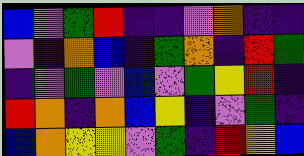[["blue", "violet", "green", "red", "indigo", "indigo", "violet", "orange", "indigo", "indigo"], ["violet", "indigo", "orange", "blue", "indigo", "green", "orange", "indigo", "red", "green"], ["indigo", "violet", "green", "violet", "blue", "violet", "green", "yellow", "red", "indigo"], ["red", "orange", "indigo", "orange", "blue", "yellow", "indigo", "violet", "green", "indigo"], ["blue", "orange", "yellow", "yellow", "violet", "green", "indigo", "red", "yellow", "blue"]]